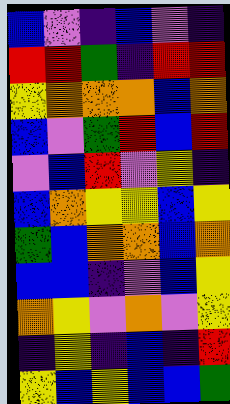[["blue", "violet", "indigo", "blue", "violet", "indigo"], ["red", "red", "green", "indigo", "red", "red"], ["yellow", "orange", "orange", "orange", "blue", "orange"], ["blue", "violet", "green", "red", "blue", "red"], ["violet", "blue", "red", "violet", "yellow", "indigo"], ["blue", "orange", "yellow", "yellow", "blue", "yellow"], ["green", "blue", "orange", "orange", "blue", "orange"], ["blue", "blue", "indigo", "violet", "blue", "yellow"], ["orange", "yellow", "violet", "orange", "violet", "yellow"], ["indigo", "yellow", "indigo", "blue", "indigo", "red"], ["yellow", "blue", "yellow", "blue", "blue", "green"]]